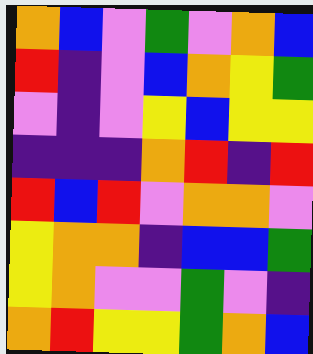[["orange", "blue", "violet", "green", "violet", "orange", "blue"], ["red", "indigo", "violet", "blue", "orange", "yellow", "green"], ["violet", "indigo", "violet", "yellow", "blue", "yellow", "yellow"], ["indigo", "indigo", "indigo", "orange", "red", "indigo", "red"], ["red", "blue", "red", "violet", "orange", "orange", "violet"], ["yellow", "orange", "orange", "indigo", "blue", "blue", "green"], ["yellow", "orange", "violet", "violet", "green", "violet", "indigo"], ["orange", "red", "yellow", "yellow", "green", "orange", "blue"]]